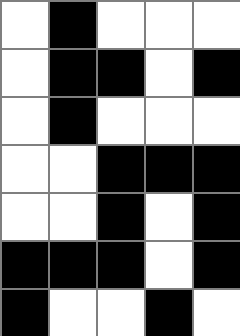[["white", "black", "white", "white", "white"], ["white", "black", "black", "white", "black"], ["white", "black", "white", "white", "white"], ["white", "white", "black", "black", "black"], ["white", "white", "black", "white", "black"], ["black", "black", "black", "white", "black"], ["black", "white", "white", "black", "white"]]